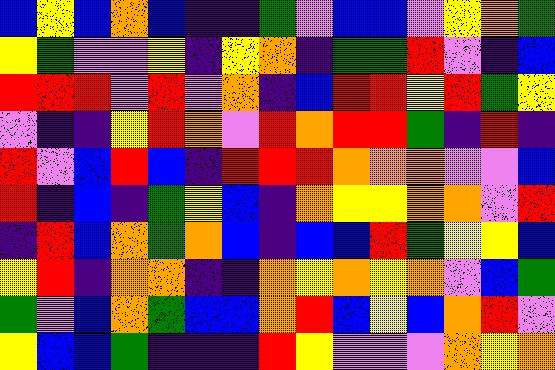[["blue", "yellow", "blue", "orange", "blue", "indigo", "indigo", "green", "violet", "blue", "blue", "violet", "yellow", "orange", "green"], ["yellow", "green", "violet", "violet", "yellow", "indigo", "yellow", "orange", "indigo", "green", "green", "red", "violet", "indigo", "blue"], ["red", "red", "red", "violet", "red", "violet", "orange", "indigo", "blue", "red", "red", "yellow", "red", "green", "yellow"], ["violet", "indigo", "indigo", "yellow", "red", "orange", "violet", "red", "orange", "red", "red", "green", "indigo", "red", "indigo"], ["red", "violet", "blue", "red", "blue", "indigo", "red", "red", "red", "orange", "orange", "orange", "violet", "violet", "blue"], ["red", "indigo", "blue", "indigo", "green", "yellow", "blue", "indigo", "orange", "yellow", "yellow", "orange", "orange", "violet", "red"], ["indigo", "red", "blue", "orange", "green", "orange", "blue", "indigo", "blue", "blue", "red", "green", "yellow", "yellow", "blue"], ["yellow", "red", "indigo", "orange", "orange", "indigo", "indigo", "orange", "yellow", "orange", "yellow", "orange", "violet", "blue", "green"], ["green", "violet", "blue", "orange", "green", "blue", "blue", "orange", "red", "blue", "yellow", "blue", "orange", "red", "violet"], ["yellow", "blue", "blue", "green", "indigo", "indigo", "indigo", "red", "yellow", "violet", "violet", "violet", "orange", "yellow", "orange"]]